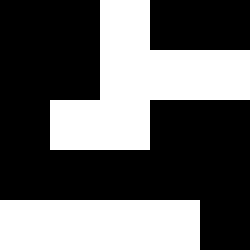[["black", "black", "white", "black", "black"], ["black", "black", "white", "white", "white"], ["black", "white", "white", "black", "black"], ["black", "black", "black", "black", "black"], ["white", "white", "white", "white", "black"]]